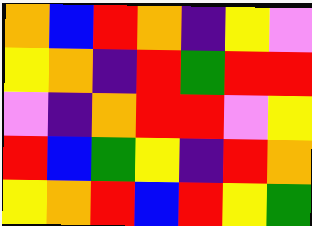[["orange", "blue", "red", "orange", "indigo", "yellow", "violet"], ["yellow", "orange", "indigo", "red", "green", "red", "red"], ["violet", "indigo", "orange", "red", "red", "violet", "yellow"], ["red", "blue", "green", "yellow", "indigo", "red", "orange"], ["yellow", "orange", "red", "blue", "red", "yellow", "green"]]